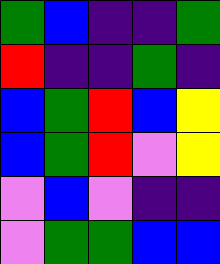[["green", "blue", "indigo", "indigo", "green"], ["red", "indigo", "indigo", "green", "indigo"], ["blue", "green", "red", "blue", "yellow"], ["blue", "green", "red", "violet", "yellow"], ["violet", "blue", "violet", "indigo", "indigo"], ["violet", "green", "green", "blue", "blue"]]